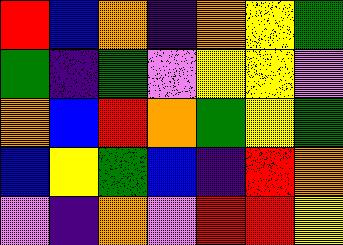[["red", "blue", "orange", "indigo", "orange", "yellow", "green"], ["green", "indigo", "green", "violet", "yellow", "yellow", "violet"], ["orange", "blue", "red", "orange", "green", "yellow", "green"], ["blue", "yellow", "green", "blue", "indigo", "red", "orange"], ["violet", "indigo", "orange", "violet", "red", "red", "yellow"]]